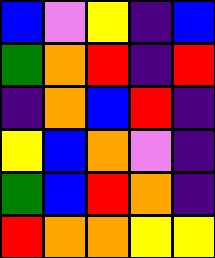[["blue", "violet", "yellow", "indigo", "blue"], ["green", "orange", "red", "indigo", "red"], ["indigo", "orange", "blue", "red", "indigo"], ["yellow", "blue", "orange", "violet", "indigo"], ["green", "blue", "red", "orange", "indigo"], ["red", "orange", "orange", "yellow", "yellow"]]